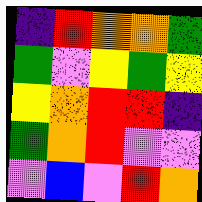[["indigo", "red", "orange", "orange", "green"], ["green", "violet", "yellow", "green", "yellow"], ["yellow", "orange", "red", "red", "indigo"], ["green", "orange", "red", "violet", "violet"], ["violet", "blue", "violet", "red", "orange"]]